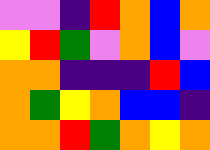[["violet", "violet", "indigo", "red", "orange", "blue", "orange"], ["yellow", "red", "green", "violet", "orange", "blue", "violet"], ["orange", "orange", "indigo", "indigo", "indigo", "red", "blue"], ["orange", "green", "yellow", "orange", "blue", "blue", "indigo"], ["orange", "orange", "red", "green", "orange", "yellow", "orange"]]